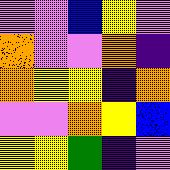[["violet", "violet", "blue", "yellow", "violet"], ["orange", "violet", "violet", "orange", "indigo"], ["orange", "yellow", "yellow", "indigo", "orange"], ["violet", "violet", "orange", "yellow", "blue"], ["yellow", "yellow", "green", "indigo", "violet"]]